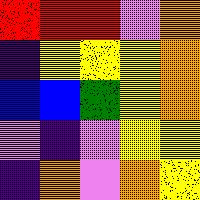[["red", "red", "red", "violet", "orange"], ["indigo", "yellow", "yellow", "yellow", "orange"], ["blue", "blue", "green", "yellow", "orange"], ["violet", "indigo", "violet", "yellow", "yellow"], ["indigo", "orange", "violet", "orange", "yellow"]]